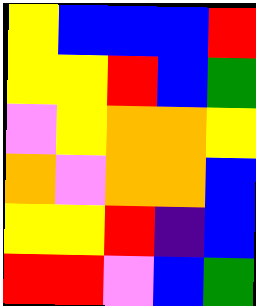[["yellow", "blue", "blue", "blue", "red"], ["yellow", "yellow", "red", "blue", "green"], ["violet", "yellow", "orange", "orange", "yellow"], ["orange", "violet", "orange", "orange", "blue"], ["yellow", "yellow", "red", "indigo", "blue"], ["red", "red", "violet", "blue", "green"]]